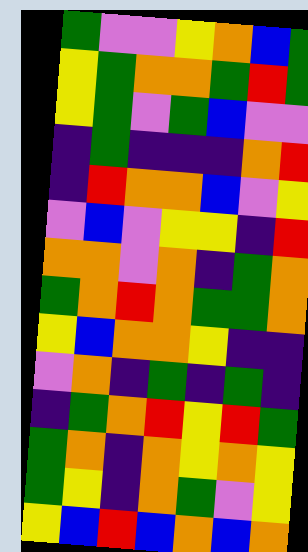[["green", "violet", "violet", "yellow", "orange", "blue", "green"], ["yellow", "green", "orange", "orange", "green", "red", "green"], ["yellow", "green", "violet", "green", "blue", "violet", "violet"], ["indigo", "green", "indigo", "indigo", "indigo", "orange", "red"], ["indigo", "red", "orange", "orange", "blue", "violet", "yellow"], ["violet", "blue", "violet", "yellow", "yellow", "indigo", "red"], ["orange", "orange", "violet", "orange", "indigo", "green", "orange"], ["green", "orange", "red", "orange", "green", "green", "orange"], ["yellow", "blue", "orange", "orange", "yellow", "indigo", "indigo"], ["violet", "orange", "indigo", "green", "indigo", "green", "indigo"], ["indigo", "green", "orange", "red", "yellow", "red", "green"], ["green", "orange", "indigo", "orange", "yellow", "orange", "yellow"], ["green", "yellow", "indigo", "orange", "green", "violet", "yellow"], ["yellow", "blue", "red", "blue", "orange", "blue", "orange"]]